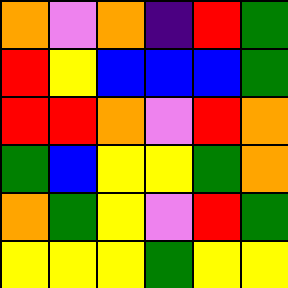[["orange", "violet", "orange", "indigo", "red", "green"], ["red", "yellow", "blue", "blue", "blue", "green"], ["red", "red", "orange", "violet", "red", "orange"], ["green", "blue", "yellow", "yellow", "green", "orange"], ["orange", "green", "yellow", "violet", "red", "green"], ["yellow", "yellow", "yellow", "green", "yellow", "yellow"]]